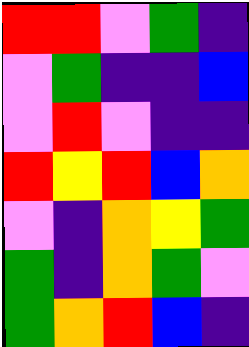[["red", "red", "violet", "green", "indigo"], ["violet", "green", "indigo", "indigo", "blue"], ["violet", "red", "violet", "indigo", "indigo"], ["red", "yellow", "red", "blue", "orange"], ["violet", "indigo", "orange", "yellow", "green"], ["green", "indigo", "orange", "green", "violet"], ["green", "orange", "red", "blue", "indigo"]]